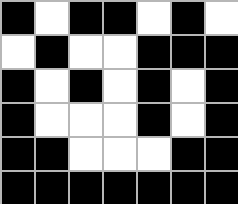[["black", "white", "black", "black", "white", "black", "white"], ["white", "black", "white", "white", "black", "black", "black"], ["black", "white", "black", "white", "black", "white", "black"], ["black", "white", "white", "white", "black", "white", "black"], ["black", "black", "white", "white", "white", "black", "black"], ["black", "black", "black", "black", "black", "black", "black"]]